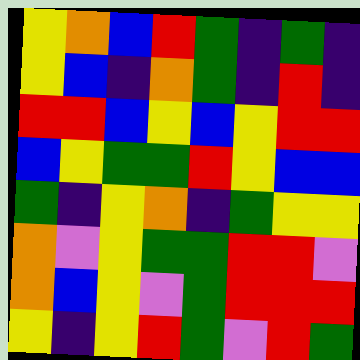[["yellow", "orange", "blue", "red", "green", "indigo", "green", "indigo"], ["yellow", "blue", "indigo", "orange", "green", "indigo", "red", "indigo"], ["red", "red", "blue", "yellow", "blue", "yellow", "red", "red"], ["blue", "yellow", "green", "green", "red", "yellow", "blue", "blue"], ["green", "indigo", "yellow", "orange", "indigo", "green", "yellow", "yellow"], ["orange", "violet", "yellow", "green", "green", "red", "red", "violet"], ["orange", "blue", "yellow", "violet", "green", "red", "red", "red"], ["yellow", "indigo", "yellow", "red", "green", "violet", "red", "green"]]